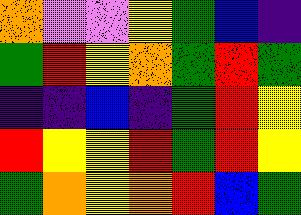[["orange", "violet", "violet", "yellow", "green", "blue", "indigo"], ["green", "red", "yellow", "orange", "green", "red", "green"], ["indigo", "indigo", "blue", "indigo", "green", "red", "yellow"], ["red", "yellow", "yellow", "red", "green", "red", "yellow"], ["green", "orange", "yellow", "orange", "red", "blue", "green"]]